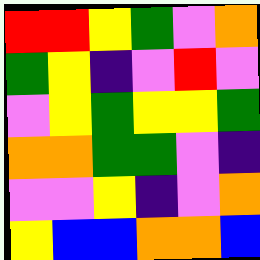[["red", "red", "yellow", "green", "violet", "orange"], ["green", "yellow", "indigo", "violet", "red", "violet"], ["violet", "yellow", "green", "yellow", "yellow", "green"], ["orange", "orange", "green", "green", "violet", "indigo"], ["violet", "violet", "yellow", "indigo", "violet", "orange"], ["yellow", "blue", "blue", "orange", "orange", "blue"]]